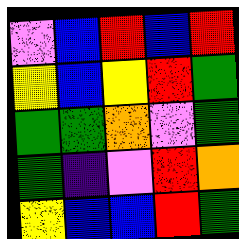[["violet", "blue", "red", "blue", "red"], ["yellow", "blue", "yellow", "red", "green"], ["green", "green", "orange", "violet", "green"], ["green", "indigo", "violet", "red", "orange"], ["yellow", "blue", "blue", "red", "green"]]